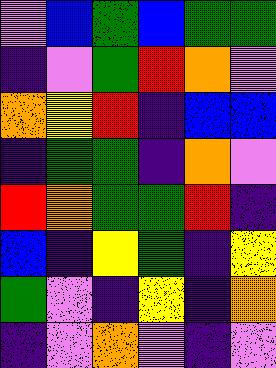[["violet", "blue", "green", "blue", "green", "green"], ["indigo", "violet", "green", "red", "orange", "violet"], ["orange", "yellow", "red", "indigo", "blue", "blue"], ["indigo", "green", "green", "indigo", "orange", "violet"], ["red", "orange", "green", "green", "red", "indigo"], ["blue", "indigo", "yellow", "green", "indigo", "yellow"], ["green", "violet", "indigo", "yellow", "indigo", "orange"], ["indigo", "violet", "orange", "violet", "indigo", "violet"]]